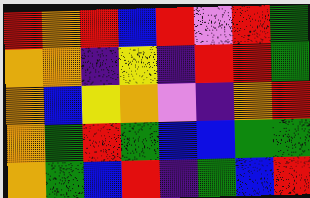[["red", "orange", "red", "blue", "red", "violet", "red", "green"], ["orange", "orange", "indigo", "yellow", "indigo", "red", "red", "green"], ["orange", "blue", "yellow", "orange", "violet", "indigo", "orange", "red"], ["orange", "green", "red", "green", "blue", "blue", "green", "green"], ["orange", "green", "blue", "red", "indigo", "green", "blue", "red"]]